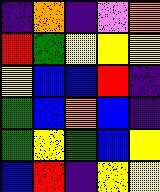[["indigo", "orange", "indigo", "violet", "orange"], ["red", "green", "yellow", "yellow", "yellow"], ["yellow", "blue", "blue", "red", "indigo"], ["green", "blue", "orange", "blue", "indigo"], ["green", "yellow", "green", "blue", "yellow"], ["blue", "red", "indigo", "yellow", "yellow"]]